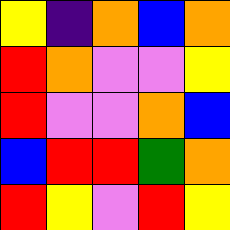[["yellow", "indigo", "orange", "blue", "orange"], ["red", "orange", "violet", "violet", "yellow"], ["red", "violet", "violet", "orange", "blue"], ["blue", "red", "red", "green", "orange"], ["red", "yellow", "violet", "red", "yellow"]]